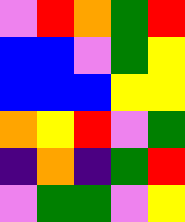[["violet", "red", "orange", "green", "red"], ["blue", "blue", "violet", "green", "yellow"], ["blue", "blue", "blue", "yellow", "yellow"], ["orange", "yellow", "red", "violet", "green"], ["indigo", "orange", "indigo", "green", "red"], ["violet", "green", "green", "violet", "yellow"]]